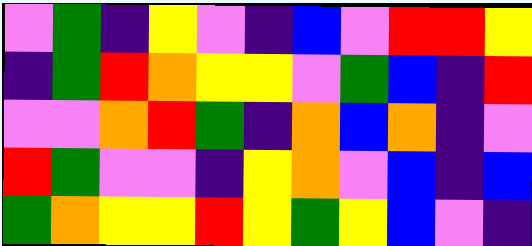[["violet", "green", "indigo", "yellow", "violet", "indigo", "blue", "violet", "red", "red", "yellow"], ["indigo", "green", "red", "orange", "yellow", "yellow", "violet", "green", "blue", "indigo", "red"], ["violet", "violet", "orange", "red", "green", "indigo", "orange", "blue", "orange", "indigo", "violet"], ["red", "green", "violet", "violet", "indigo", "yellow", "orange", "violet", "blue", "indigo", "blue"], ["green", "orange", "yellow", "yellow", "red", "yellow", "green", "yellow", "blue", "violet", "indigo"]]